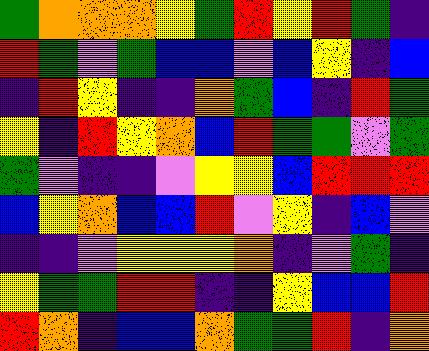[["green", "orange", "orange", "orange", "yellow", "green", "red", "yellow", "red", "green", "indigo"], ["red", "green", "violet", "green", "blue", "blue", "violet", "blue", "yellow", "indigo", "blue"], ["indigo", "red", "yellow", "indigo", "indigo", "orange", "green", "blue", "indigo", "red", "green"], ["yellow", "indigo", "red", "yellow", "orange", "blue", "red", "green", "green", "violet", "green"], ["green", "violet", "indigo", "indigo", "violet", "yellow", "yellow", "blue", "red", "red", "red"], ["blue", "yellow", "orange", "blue", "blue", "red", "violet", "yellow", "indigo", "blue", "violet"], ["indigo", "indigo", "violet", "yellow", "yellow", "yellow", "orange", "indigo", "violet", "green", "indigo"], ["yellow", "green", "green", "red", "red", "indigo", "indigo", "yellow", "blue", "blue", "red"], ["red", "orange", "indigo", "blue", "blue", "orange", "green", "green", "red", "indigo", "orange"]]